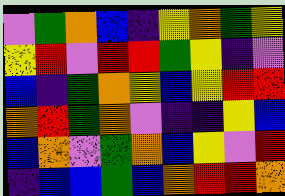[["violet", "green", "orange", "blue", "indigo", "yellow", "orange", "green", "yellow"], ["yellow", "red", "violet", "red", "red", "green", "yellow", "indigo", "violet"], ["blue", "indigo", "green", "orange", "yellow", "blue", "yellow", "red", "red"], ["orange", "red", "green", "orange", "violet", "indigo", "indigo", "yellow", "blue"], ["blue", "orange", "violet", "green", "orange", "blue", "yellow", "violet", "red"], ["indigo", "blue", "blue", "green", "blue", "orange", "red", "red", "orange"]]